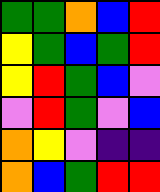[["green", "green", "orange", "blue", "red"], ["yellow", "green", "blue", "green", "red"], ["yellow", "red", "green", "blue", "violet"], ["violet", "red", "green", "violet", "blue"], ["orange", "yellow", "violet", "indigo", "indigo"], ["orange", "blue", "green", "red", "red"]]